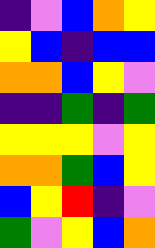[["indigo", "violet", "blue", "orange", "yellow"], ["yellow", "blue", "indigo", "blue", "blue"], ["orange", "orange", "blue", "yellow", "violet"], ["indigo", "indigo", "green", "indigo", "green"], ["yellow", "yellow", "yellow", "violet", "yellow"], ["orange", "orange", "green", "blue", "yellow"], ["blue", "yellow", "red", "indigo", "violet"], ["green", "violet", "yellow", "blue", "orange"]]